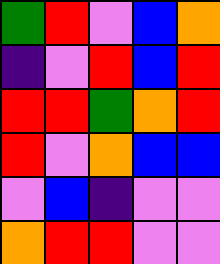[["green", "red", "violet", "blue", "orange"], ["indigo", "violet", "red", "blue", "red"], ["red", "red", "green", "orange", "red"], ["red", "violet", "orange", "blue", "blue"], ["violet", "blue", "indigo", "violet", "violet"], ["orange", "red", "red", "violet", "violet"]]